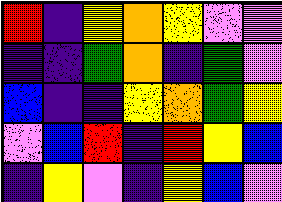[["red", "indigo", "yellow", "orange", "yellow", "violet", "violet"], ["indigo", "indigo", "green", "orange", "indigo", "green", "violet"], ["blue", "indigo", "indigo", "yellow", "orange", "green", "yellow"], ["violet", "blue", "red", "indigo", "red", "yellow", "blue"], ["indigo", "yellow", "violet", "indigo", "yellow", "blue", "violet"]]